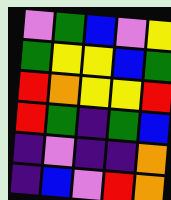[["violet", "green", "blue", "violet", "yellow"], ["green", "yellow", "yellow", "blue", "green"], ["red", "orange", "yellow", "yellow", "red"], ["red", "green", "indigo", "green", "blue"], ["indigo", "violet", "indigo", "indigo", "orange"], ["indigo", "blue", "violet", "red", "orange"]]